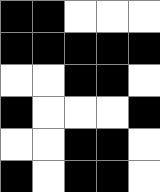[["black", "black", "white", "white", "white"], ["black", "black", "black", "black", "black"], ["white", "white", "black", "black", "white"], ["black", "white", "white", "white", "black"], ["white", "white", "black", "black", "white"], ["black", "white", "black", "black", "white"]]